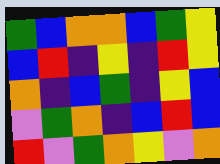[["green", "blue", "orange", "orange", "blue", "green", "yellow"], ["blue", "red", "indigo", "yellow", "indigo", "red", "yellow"], ["orange", "indigo", "blue", "green", "indigo", "yellow", "blue"], ["violet", "green", "orange", "indigo", "blue", "red", "blue"], ["red", "violet", "green", "orange", "yellow", "violet", "orange"]]